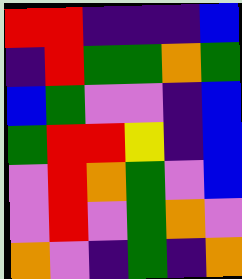[["red", "red", "indigo", "indigo", "indigo", "blue"], ["indigo", "red", "green", "green", "orange", "green"], ["blue", "green", "violet", "violet", "indigo", "blue"], ["green", "red", "red", "yellow", "indigo", "blue"], ["violet", "red", "orange", "green", "violet", "blue"], ["violet", "red", "violet", "green", "orange", "violet"], ["orange", "violet", "indigo", "green", "indigo", "orange"]]